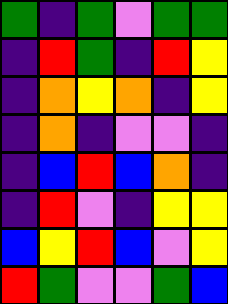[["green", "indigo", "green", "violet", "green", "green"], ["indigo", "red", "green", "indigo", "red", "yellow"], ["indigo", "orange", "yellow", "orange", "indigo", "yellow"], ["indigo", "orange", "indigo", "violet", "violet", "indigo"], ["indigo", "blue", "red", "blue", "orange", "indigo"], ["indigo", "red", "violet", "indigo", "yellow", "yellow"], ["blue", "yellow", "red", "blue", "violet", "yellow"], ["red", "green", "violet", "violet", "green", "blue"]]